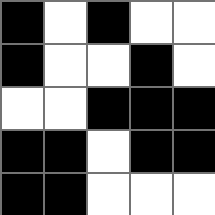[["black", "white", "black", "white", "white"], ["black", "white", "white", "black", "white"], ["white", "white", "black", "black", "black"], ["black", "black", "white", "black", "black"], ["black", "black", "white", "white", "white"]]